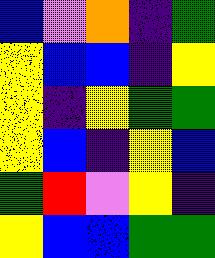[["blue", "violet", "orange", "indigo", "green"], ["yellow", "blue", "blue", "indigo", "yellow"], ["yellow", "indigo", "yellow", "green", "green"], ["yellow", "blue", "indigo", "yellow", "blue"], ["green", "red", "violet", "yellow", "indigo"], ["yellow", "blue", "blue", "green", "green"]]